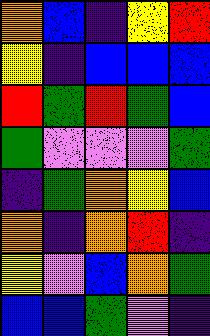[["orange", "blue", "indigo", "yellow", "red"], ["yellow", "indigo", "blue", "blue", "blue"], ["red", "green", "red", "green", "blue"], ["green", "violet", "violet", "violet", "green"], ["indigo", "green", "orange", "yellow", "blue"], ["orange", "indigo", "orange", "red", "indigo"], ["yellow", "violet", "blue", "orange", "green"], ["blue", "blue", "green", "violet", "indigo"]]